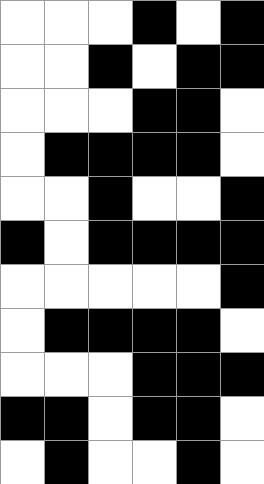[["white", "white", "white", "black", "white", "black"], ["white", "white", "black", "white", "black", "black"], ["white", "white", "white", "black", "black", "white"], ["white", "black", "black", "black", "black", "white"], ["white", "white", "black", "white", "white", "black"], ["black", "white", "black", "black", "black", "black"], ["white", "white", "white", "white", "white", "black"], ["white", "black", "black", "black", "black", "white"], ["white", "white", "white", "black", "black", "black"], ["black", "black", "white", "black", "black", "white"], ["white", "black", "white", "white", "black", "white"]]